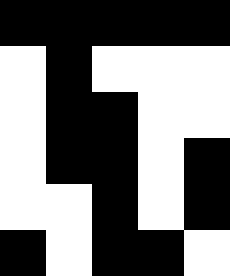[["black", "black", "black", "black", "black"], ["white", "black", "white", "white", "white"], ["white", "black", "black", "white", "white"], ["white", "black", "black", "white", "black"], ["white", "white", "black", "white", "black"], ["black", "white", "black", "black", "white"]]